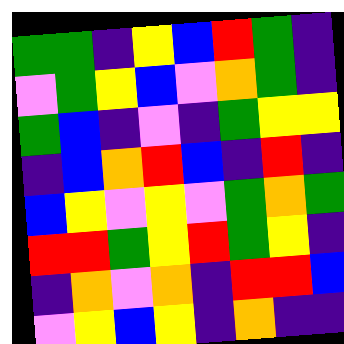[["green", "green", "indigo", "yellow", "blue", "red", "green", "indigo"], ["violet", "green", "yellow", "blue", "violet", "orange", "green", "indigo"], ["green", "blue", "indigo", "violet", "indigo", "green", "yellow", "yellow"], ["indigo", "blue", "orange", "red", "blue", "indigo", "red", "indigo"], ["blue", "yellow", "violet", "yellow", "violet", "green", "orange", "green"], ["red", "red", "green", "yellow", "red", "green", "yellow", "indigo"], ["indigo", "orange", "violet", "orange", "indigo", "red", "red", "blue"], ["violet", "yellow", "blue", "yellow", "indigo", "orange", "indigo", "indigo"]]